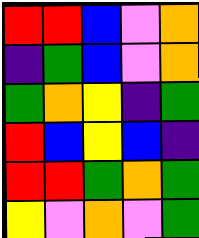[["red", "red", "blue", "violet", "orange"], ["indigo", "green", "blue", "violet", "orange"], ["green", "orange", "yellow", "indigo", "green"], ["red", "blue", "yellow", "blue", "indigo"], ["red", "red", "green", "orange", "green"], ["yellow", "violet", "orange", "violet", "green"]]